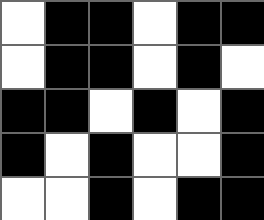[["white", "black", "black", "white", "black", "black"], ["white", "black", "black", "white", "black", "white"], ["black", "black", "white", "black", "white", "black"], ["black", "white", "black", "white", "white", "black"], ["white", "white", "black", "white", "black", "black"]]